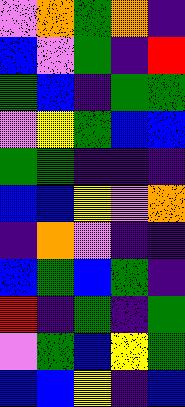[["violet", "orange", "green", "orange", "indigo"], ["blue", "violet", "green", "indigo", "red"], ["green", "blue", "indigo", "green", "green"], ["violet", "yellow", "green", "blue", "blue"], ["green", "green", "indigo", "indigo", "indigo"], ["blue", "blue", "yellow", "violet", "orange"], ["indigo", "orange", "violet", "indigo", "indigo"], ["blue", "green", "blue", "green", "indigo"], ["red", "indigo", "green", "indigo", "green"], ["violet", "green", "blue", "yellow", "green"], ["blue", "blue", "yellow", "indigo", "blue"]]